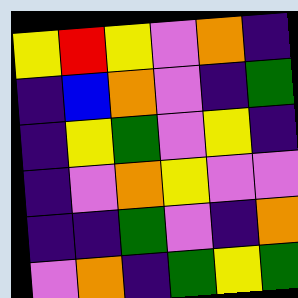[["yellow", "red", "yellow", "violet", "orange", "indigo"], ["indigo", "blue", "orange", "violet", "indigo", "green"], ["indigo", "yellow", "green", "violet", "yellow", "indigo"], ["indigo", "violet", "orange", "yellow", "violet", "violet"], ["indigo", "indigo", "green", "violet", "indigo", "orange"], ["violet", "orange", "indigo", "green", "yellow", "green"]]